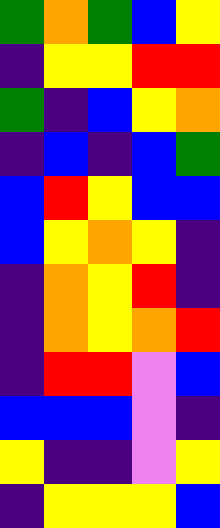[["green", "orange", "green", "blue", "yellow"], ["indigo", "yellow", "yellow", "red", "red"], ["green", "indigo", "blue", "yellow", "orange"], ["indigo", "blue", "indigo", "blue", "green"], ["blue", "red", "yellow", "blue", "blue"], ["blue", "yellow", "orange", "yellow", "indigo"], ["indigo", "orange", "yellow", "red", "indigo"], ["indigo", "orange", "yellow", "orange", "red"], ["indigo", "red", "red", "violet", "blue"], ["blue", "blue", "blue", "violet", "indigo"], ["yellow", "indigo", "indigo", "violet", "yellow"], ["indigo", "yellow", "yellow", "yellow", "blue"]]